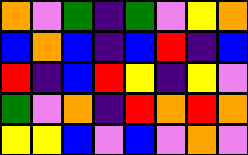[["orange", "violet", "green", "indigo", "green", "violet", "yellow", "orange"], ["blue", "orange", "blue", "indigo", "blue", "red", "indigo", "blue"], ["red", "indigo", "blue", "red", "yellow", "indigo", "yellow", "violet"], ["green", "violet", "orange", "indigo", "red", "orange", "red", "orange"], ["yellow", "yellow", "blue", "violet", "blue", "violet", "orange", "violet"]]